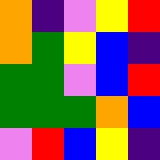[["orange", "indigo", "violet", "yellow", "red"], ["orange", "green", "yellow", "blue", "indigo"], ["green", "green", "violet", "blue", "red"], ["green", "green", "green", "orange", "blue"], ["violet", "red", "blue", "yellow", "indigo"]]